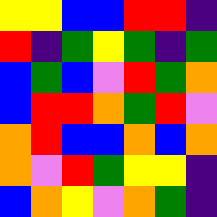[["yellow", "yellow", "blue", "blue", "red", "red", "indigo"], ["red", "indigo", "green", "yellow", "green", "indigo", "green"], ["blue", "green", "blue", "violet", "red", "green", "orange"], ["blue", "red", "red", "orange", "green", "red", "violet"], ["orange", "red", "blue", "blue", "orange", "blue", "orange"], ["orange", "violet", "red", "green", "yellow", "yellow", "indigo"], ["blue", "orange", "yellow", "violet", "orange", "green", "indigo"]]